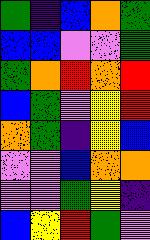[["green", "indigo", "blue", "orange", "green"], ["blue", "blue", "violet", "violet", "green"], ["green", "orange", "red", "orange", "red"], ["blue", "green", "violet", "yellow", "red"], ["orange", "green", "indigo", "yellow", "blue"], ["violet", "violet", "blue", "orange", "orange"], ["violet", "violet", "green", "yellow", "indigo"], ["blue", "yellow", "red", "green", "violet"]]